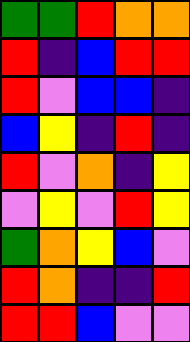[["green", "green", "red", "orange", "orange"], ["red", "indigo", "blue", "red", "red"], ["red", "violet", "blue", "blue", "indigo"], ["blue", "yellow", "indigo", "red", "indigo"], ["red", "violet", "orange", "indigo", "yellow"], ["violet", "yellow", "violet", "red", "yellow"], ["green", "orange", "yellow", "blue", "violet"], ["red", "orange", "indigo", "indigo", "red"], ["red", "red", "blue", "violet", "violet"]]